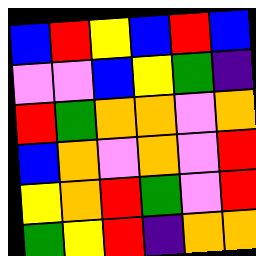[["blue", "red", "yellow", "blue", "red", "blue"], ["violet", "violet", "blue", "yellow", "green", "indigo"], ["red", "green", "orange", "orange", "violet", "orange"], ["blue", "orange", "violet", "orange", "violet", "red"], ["yellow", "orange", "red", "green", "violet", "red"], ["green", "yellow", "red", "indigo", "orange", "orange"]]